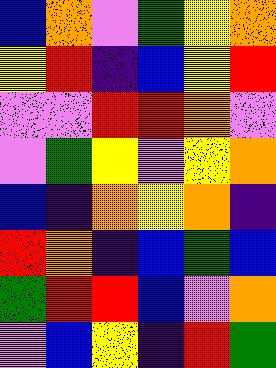[["blue", "orange", "violet", "green", "yellow", "orange"], ["yellow", "red", "indigo", "blue", "yellow", "red"], ["violet", "violet", "red", "red", "orange", "violet"], ["violet", "green", "yellow", "violet", "yellow", "orange"], ["blue", "indigo", "orange", "yellow", "orange", "indigo"], ["red", "orange", "indigo", "blue", "green", "blue"], ["green", "red", "red", "blue", "violet", "orange"], ["violet", "blue", "yellow", "indigo", "red", "green"]]